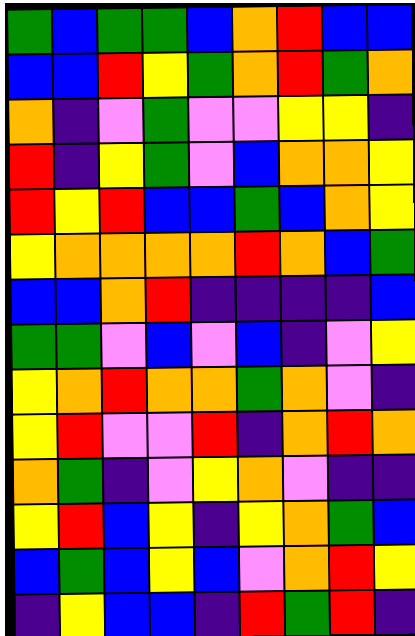[["green", "blue", "green", "green", "blue", "orange", "red", "blue", "blue"], ["blue", "blue", "red", "yellow", "green", "orange", "red", "green", "orange"], ["orange", "indigo", "violet", "green", "violet", "violet", "yellow", "yellow", "indigo"], ["red", "indigo", "yellow", "green", "violet", "blue", "orange", "orange", "yellow"], ["red", "yellow", "red", "blue", "blue", "green", "blue", "orange", "yellow"], ["yellow", "orange", "orange", "orange", "orange", "red", "orange", "blue", "green"], ["blue", "blue", "orange", "red", "indigo", "indigo", "indigo", "indigo", "blue"], ["green", "green", "violet", "blue", "violet", "blue", "indigo", "violet", "yellow"], ["yellow", "orange", "red", "orange", "orange", "green", "orange", "violet", "indigo"], ["yellow", "red", "violet", "violet", "red", "indigo", "orange", "red", "orange"], ["orange", "green", "indigo", "violet", "yellow", "orange", "violet", "indigo", "indigo"], ["yellow", "red", "blue", "yellow", "indigo", "yellow", "orange", "green", "blue"], ["blue", "green", "blue", "yellow", "blue", "violet", "orange", "red", "yellow"], ["indigo", "yellow", "blue", "blue", "indigo", "red", "green", "red", "indigo"]]